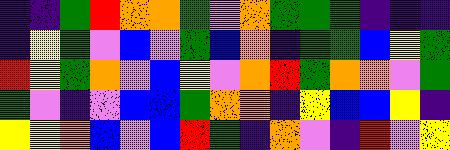[["indigo", "indigo", "green", "red", "orange", "orange", "green", "violet", "orange", "green", "green", "green", "indigo", "indigo", "indigo"], ["indigo", "yellow", "green", "violet", "blue", "violet", "green", "blue", "orange", "indigo", "green", "green", "blue", "yellow", "green"], ["red", "yellow", "green", "orange", "violet", "blue", "yellow", "violet", "orange", "red", "green", "orange", "orange", "violet", "green"], ["green", "violet", "indigo", "violet", "blue", "blue", "green", "orange", "orange", "indigo", "yellow", "blue", "blue", "yellow", "indigo"], ["yellow", "yellow", "orange", "blue", "violet", "blue", "red", "green", "indigo", "orange", "violet", "indigo", "red", "violet", "yellow"]]